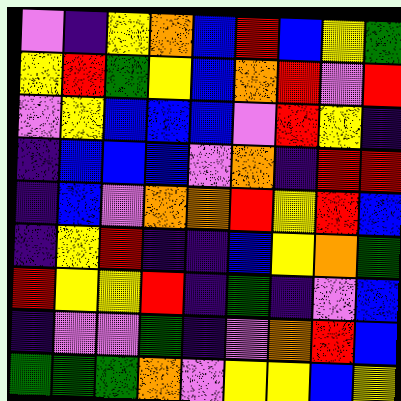[["violet", "indigo", "yellow", "orange", "blue", "red", "blue", "yellow", "green"], ["yellow", "red", "green", "yellow", "blue", "orange", "red", "violet", "red"], ["violet", "yellow", "blue", "blue", "blue", "violet", "red", "yellow", "indigo"], ["indigo", "blue", "blue", "blue", "violet", "orange", "indigo", "red", "red"], ["indigo", "blue", "violet", "orange", "orange", "red", "yellow", "red", "blue"], ["indigo", "yellow", "red", "indigo", "indigo", "blue", "yellow", "orange", "green"], ["red", "yellow", "yellow", "red", "indigo", "green", "indigo", "violet", "blue"], ["indigo", "violet", "violet", "green", "indigo", "violet", "orange", "red", "blue"], ["green", "green", "green", "orange", "violet", "yellow", "yellow", "blue", "yellow"]]